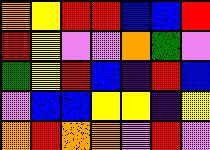[["orange", "yellow", "red", "red", "blue", "blue", "red"], ["red", "yellow", "violet", "violet", "orange", "green", "violet"], ["green", "yellow", "red", "blue", "indigo", "red", "blue"], ["violet", "blue", "blue", "yellow", "yellow", "indigo", "yellow"], ["orange", "red", "orange", "orange", "violet", "red", "violet"]]